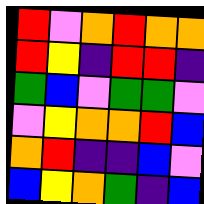[["red", "violet", "orange", "red", "orange", "orange"], ["red", "yellow", "indigo", "red", "red", "indigo"], ["green", "blue", "violet", "green", "green", "violet"], ["violet", "yellow", "orange", "orange", "red", "blue"], ["orange", "red", "indigo", "indigo", "blue", "violet"], ["blue", "yellow", "orange", "green", "indigo", "blue"]]